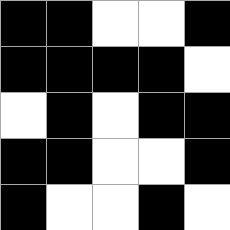[["black", "black", "white", "white", "black"], ["black", "black", "black", "black", "white"], ["white", "black", "white", "black", "black"], ["black", "black", "white", "white", "black"], ["black", "white", "white", "black", "white"]]